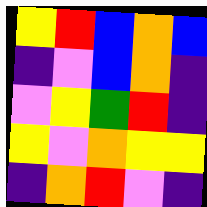[["yellow", "red", "blue", "orange", "blue"], ["indigo", "violet", "blue", "orange", "indigo"], ["violet", "yellow", "green", "red", "indigo"], ["yellow", "violet", "orange", "yellow", "yellow"], ["indigo", "orange", "red", "violet", "indigo"]]